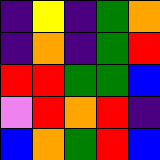[["indigo", "yellow", "indigo", "green", "orange"], ["indigo", "orange", "indigo", "green", "red"], ["red", "red", "green", "green", "blue"], ["violet", "red", "orange", "red", "indigo"], ["blue", "orange", "green", "red", "blue"]]